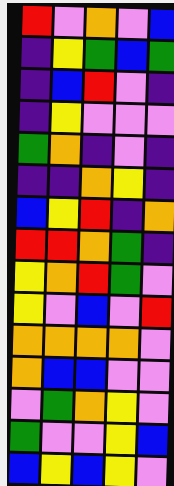[["red", "violet", "orange", "violet", "blue"], ["indigo", "yellow", "green", "blue", "green"], ["indigo", "blue", "red", "violet", "indigo"], ["indigo", "yellow", "violet", "violet", "violet"], ["green", "orange", "indigo", "violet", "indigo"], ["indigo", "indigo", "orange", "yellow", "indigo"], ["blue", "yellow", "red", "indigo", "orange"], ["red", "red", "orange", "green", "indigo"], ["yellow", "orange", "red", "green", "violet"], ["yellow", "violet", "blue", "violet", "red"], ["orange", "orange", "orange", "orange", "violet"], ["orange", "blue", "blue", "violet", "violet"], ["violet", "green", "orange", "yellow", "violet"], ["green", "violet", "violet", "yellow", "blue"], ["blue", "yellow", "blue", "yellow", "violet"]]